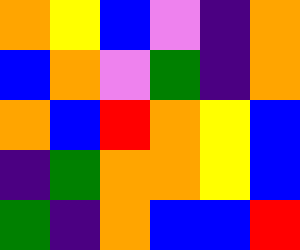[["orange", "yellow", "blue", "violet", "indigo", "orange"], ["blue", "orange", "violet", "green", "indigo", "orange"], ["orange", "blue", "red", "orange", "yellow", "blue"], ["indigo", "green", "orange", "orange", "yellow", "blue"], ["green", "indigo", "orange", "blue", "blue", "red"]]